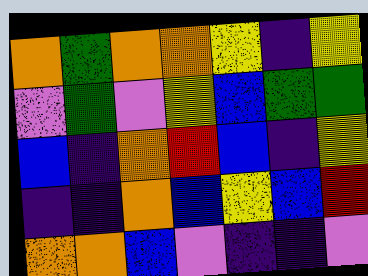[["orange", "green", "orange", "orange", "yellow", "indigo", "yellow"], ["violet", "green", "violet", "yellow", "blue", "green", "green"], ["blue", "indigo", "orange", "red", "blue", "indigo", "yellow"], ["indigo", "indigo", "orange", "blue", "yellow", "blue", "red"], ["orange", "orange", "blue", "violet", "indigo", "indigo", "violet"]]